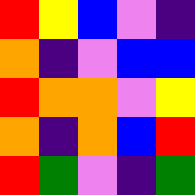[["red", "yellow", "blue", "violet", "indigo"], ["orange", "indigo", "violet", "blue", "blue"], ["red", "orange", "orange", "violet", "yellow"], ["orange", "indigo", "orange", "blue", "red"], ["red", "green", "violet", "indigo", "green"]]